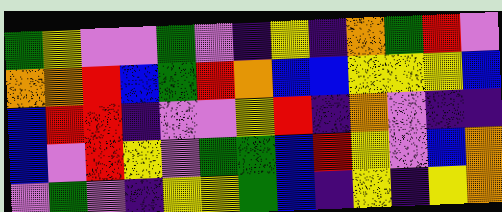[["green", "yellow", "violet", "violet", "green", "violet", "indigo", "yellow", "indigo", "orange", "green", "red", "violet"], ["orange", "orange", "red", "blue", "green", "red", "orange", "blue", "blue", "yellow", "yellow", "yellow", "blue"], ["blue", "red", "red", "indigo", "violet", "violet", "yellow", "red", "indigo", "orange", "violet", "indigo", "indigo"], ["blue", "violet", "red", "yellow", "violet", "green", "green", "blue", "red", "yellow", "violet", "blue", "orange"], ["violet", "green", "violet", "indigo", "yellow", "yellow", "green", "blue", "indigo", "yellow", "indigo", "yellow", "orange"]]